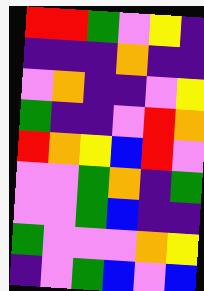[["red", "red", "green", "violet", "yellow", "indigo"], ["indigo", "indigo", "indigo", "orange", "indigo", "indigo"], ["violet", "orange", "indigo", "indigo", "violet", "yellow"], ["green", "indigo", "indigo", "violet", "red", "orange"], ["red", "orange", "yellow", "blue", "red", "violet"], ["violet", "violet", "green", "orange", "indigo", "green"], ["violet", "violet", "green", "blue", "indigo", "indigo"], ["green", "violet", "violet", "violet", "orange", "yellow"], ["indigo", "violet", "green", "blue", "violet", "blue"]]